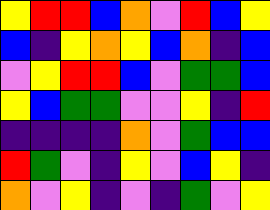[["yellow", "red", "red", "blue", "orange", "violet", "red", "blue", "yellow"], ["blue", "indigo", "yellow", "orange", "yellow", "blue", "orange", "indigo", "blue"], ["violet", "yellow", "red", "red", "blue", "violet", "green", "green", "blue"], ["yellow", "blue", "green", "green", "violet", "violet", "yellow", "indigo", "red"], ["indigo", "indigo", "indigo", "indigo", "orange", "violet", "green", "blue", "blue"], ["red", "green", "violet", "indigo", "yellow", "violet", "blue", "yellow", "indigo"], ["orange", "violet", "yellow", "indigo", "violet", "indigo", "green", "violet", "yellow"]]